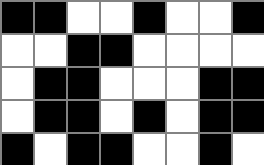[["black", "black", "white", "white", "black", "white", "white", "black"], ["white", "white", "black", "black", "white", "white", "white", "white"], ["white", "black", "black", "white", "white", "white", "black", "black"], ["white", "black", "black", "white", "black", "white", "black", "black"], ["black", "white", "black", "black", "white", "white", "black", "white"]]